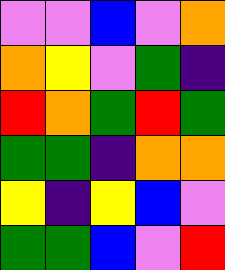[["violet", "violet", "blue", "violet", "orange"], ["orange", "yellow", "violet", "green", "indigo"], ["red", "orange", "green", "red", "green"], ["green", "green", "indigo", "orange", "orange"], ["yellow", "indigo", "yellow", "blue", "violet"], ["green", "green", "blue", "violet", "red"]]